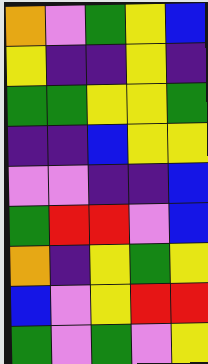[["orange", "violet", "green", "yellow", "blue"], ["yellow", "indigo", "indigo", "yellow", "indigo"], ["green", "green", "yellow", "yellow", "green"], ["indigo", "indigo", "blue", "yellow", "yellow"], ["violet", "violet", "indigo", "indigo", "blue"], ["green", "red", "red", "violet", "blue"], ["orange", "indigo", "yellow", "green", "yellow"], ["blue", "violet", "yellow", "red", "red"], ["green", "violet", "green", "violet", "yellow"]]